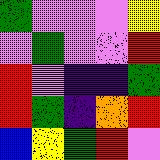[["green", "violet", "violet", "violet", "yellow"], ["violet", "green", "violet", "violet", "red"], ["red", "violet", "indigo", "indigo", "green"], ["red", "green", "indigo", "orange", "red"], ["blue", "yellow", "green", "red", "violet"]]